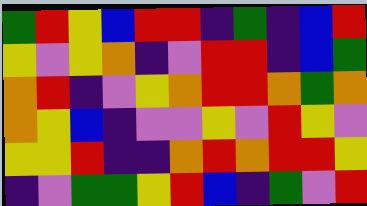[["green", "red", "yellow", "blue", "red", "red", "indigo", "green", "indigo", "blue", "red"], ["yellow", "violet", "yellow", "orange", "indigo", "violet", "red", "red", "indigo", "blue", "green"], ["orange", "red", "indigo", "violet", "yellow", "orange", "red", "red", "orange", "green", "orange"], ["orange", "yellow", "blue", "indigo", "violet", "violet", "yellow", "violet", "red", "yellow", "violet"], ["yellow", "yellow", "red", "indigo", "indigo", "orange", "red", "orange", "red", "red", "yellow"], ["indigo", "violet", "green", "green", "yellow", "red", "blue", "indigo", "green", "violet", "red"]]